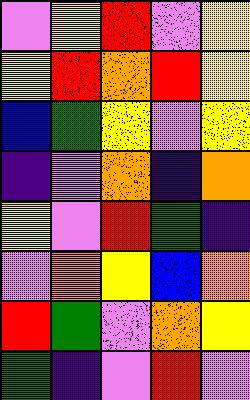[["violet", "yellow", "red", "violet", "yellow"], ["yellow", "red", "orange", "red", "yellow"], ["blue", "green", "yellow", "violet", "yellow"], ["indigo", "violet", "orange", "indigo", "orange"], ["yellow", "violet", "red", "green", "indigo"], ["violet", "orange", "yellow", "blue", "orange"], ["red", "green", "violet", "orange", "yellow"], ["green", "indigo", "violet", "red", "violet"]]